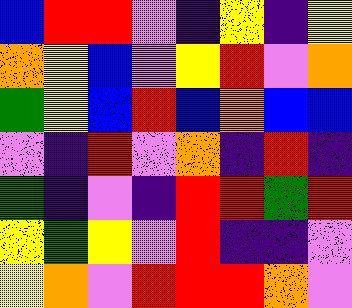[["blue", "red", "red", "violet", "indigo", "yellow", "indigo", "yellow"], ["orange", "yellow", "blue", "violet", "yellow", "red", "violet", "orange"], ["green", "yellow", "blue", "red", "blue", "orange", "blue", "blue"], ["violet", "indigo", "red", "violet", "orange", "indigo", "red", "indigo"], ["green", "indigo", "violet", "indigo", "red", "red", "green", "red"], ["yellow", "green", "yellow", "violet", "red", "indigo", "indigo", "violet"], ["yellow", "orange", "violet", "red", "red", "red", "orange", "violet"]]